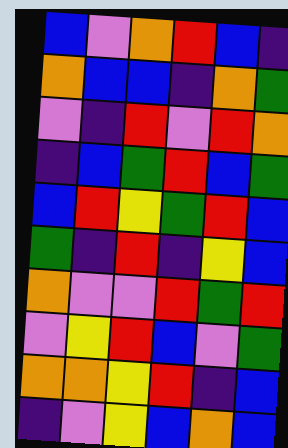[["blue", "violet", "orange", "red", "blue", "indigo"], ["orange", "blue", "blue", "indigo", "orange", "green"], ["violet", "indigo", "red", "violet", "red", "orange"], ["indigo", "blue", "green", "red", "blue", "green"], ["blue", "red", "yellow", "green", "red", "blue"], ["green", "indigo", "red", "indigo", "yellow", "blue"], ["orange", "violet", "violet", "red", "green", "red"], ["violet", "yellow", "red", "blue", "violet", "green"], ["orange", "orange", "yellow", "red", "indigo", "blue"], ["indigo", "violet", "yellow", "blue", "orange", "blue"]]